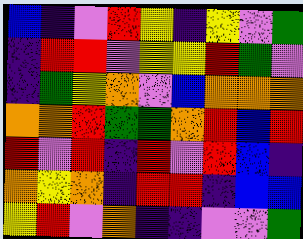[["blue", "indigo", "violet", "red", "yellow", "indigo", "yellow", "violet", "green"], ["indigo", "red", "red", "violet", "yellow", "yellow", "red", "green", "violet"], ["indigo", "green", "yellow", "orange", "violet", "blue", "orange", "orange", "orange"], ["orange", "orange", "red", "green", "green", "orange", "red", "blue", "red"], ["red", "violet", "red", "indigo", "red", "violet", "red", "blue", "indigo"], ["orange", "yellow", "orange", "indigo", "red", "red", "indigo", "blue", "blue"], ["yellow", "red", "violet", "orange", "indigo", "indigo", "violet", "violet", "green"]]